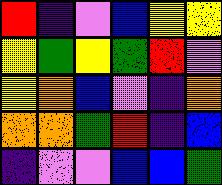[["red", "indigo", "violet", "blue", "yellow", "yellow"], ["yellow", "green", "yellow", "green", "red", "violet"], ["yellow", "orange", "blue", "violet", "indigo", "orange"], ["orange", "orange", "green", "red", "indigo", "blue"], ["indigo", "violet", "violet", "blue", "blue", "green"]]